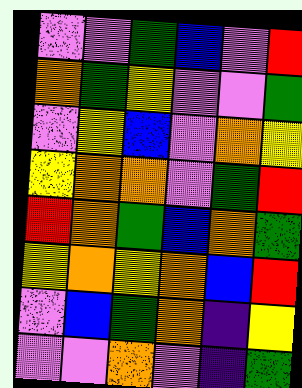[["violet", "violet", "green", "blue", "violet", "red"], ["orange", "green", "yellow", "violet", "violet", "green"], ["violet", "yellow", "blue", "violet", "orange", "yellow"], ["yellow", "orange", "orange", "violet", "green", "red"], ["red", "orange", "green", "blue", "orange", "green"], ["yellow", "orange", "yellow", "orange", "blue", "red"], ["violet", "blue", "green", "orange", "indigo", "yellow"], ["violet", "violet", "orange", "violet", "indigo", "green"]]